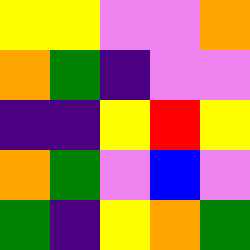[["yellow", "yellow", "violet", "violet", "orange"], ["orange", "green", "indigo", "violet", "violet"], ["indigo", "indigo", "yellow", "red", "yellow"], ["orange", "green", "violet", "blue", "violet"], ["green", "indigo", "yellow", "orange", "green"]]